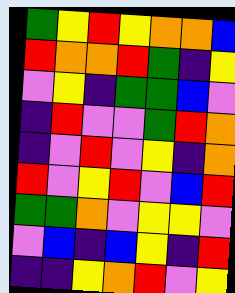[["green", "yellow", "red", "yellow", "orange", "orange", "blue"], ["red", "orange", "orange", "red", "green", "indigo", "yellow"], ["violet", "yellow", "indigo", "green", "green", "blue", "violet"], ["indigo", "red", "violet", "violet", "green", "red", "orange"], ["indigo", "violet", "red", "violet", "yellow", "indigo", "orange"], ["red", "violet", "yellow", "red", "violet", "blue", "red"], ["green", "green", "orange", "violet", "yellow", "yellow", "violet"], ["violet", "blue", "indigo", "blue", "yellow", "indigo", "red"], ["indigo", "indigo", "yellow", "orange", "red", "violet", "yellow"]]